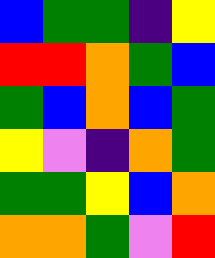[["blue", "green", "green", "indigo", "yellow"], ["red", "red", "orange", "green", "blue"], ["green", "blue", "orange", "blue", "green"], ["yellow", "violet", "indigo", "orange", "green"], ["green", "green", "yellow", "blue", "orange"], ["orange", "orange", "green", "violet", "red"]]